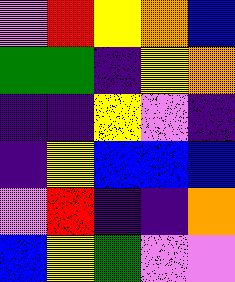[["violet", "red", "yellow", "orange", "blue"], ["green", "green", "indigo", "yellow", "orange"], ["indigo", "indigo", "yellow", "violet", "indigo"], ["indigo", "yellow", "blue", "blue", "blue"], ["violet", "red", "indigo", "indigo", "orange"], ["blue", "yellow", "green", "violet", "violet"]]